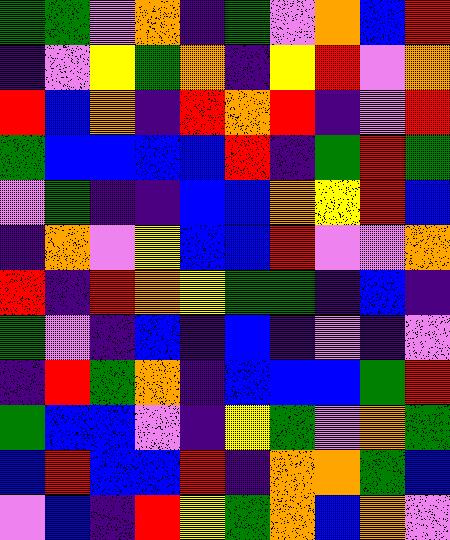[["green", "green", "violet", "orange", "indigo", "green", "violet", "orange", "blue", "red"], ["indigo", "violet", "yellow", "green", "orange", "indigo", "yellow", "red", "violet", "orange"], ["red", "blue", "orange", "indigo", "red", "orange", "red", "indigo", "violet", "red"], ["green", "blue", "blue", "blue", "blue", "red", "indigo", "green", "red", "green"], ["violet", "green", "indigo", "indigo", "blue", "blue", "orange", "yellow", "red", "blue"], ["indigo", "orange", "violet", "yellow", "blue", "blue", "red", "violet", "violet", "orange"], ["red", "indigo", "red", "orange", "yellow", "green", "green", "indigo", "blue", "indigo"], ["green", "violet", "indigo", "blue", "indigo", "blue", "indigo", "violet", "indigo", "violet"], ["indigo", "red", "green", "orange", "indigo", "blue", "blue", "blue", "green", "red"], ["green", "blue", "blue", "violet", "indigo", "yellow", "green", "violet", "orange", "green"], ["blue", "red", "blue", "blue", "red", "indigo", "orange", "orange", "green", "blue"], ["violet", "blue", "indigo", "red", "yellow", "green", "orange", "blue", "orange", "violet"]]